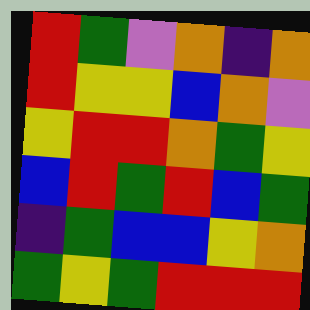[["red", "green", "violet", "orange", "indigo", "orange"], ["red", "yellow", "yellow", "blue", "orange", "violet"], ["yellow", "red", "red", "orange", "green", "yellow"], ["blue", "red", "green", "red", "blue", "green"], ["indigo", "green", "blue", "blue", "yellow", "orange"], ["green", "yellow", "green", "red", "red", "red"]]